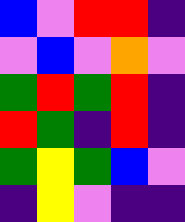[["blue", "violet", "red", "red", "indigo"], ["violet", "blue", "violet", "orange", "violet"], ["green", "red", "green", "red", "indigo"], ["red", "green", "indigo", "red", "indigo"], ["green", "yellow", "green", "blue", "violet"], ["indigo", "yellow", "violet", "indigo", "indigo"]]